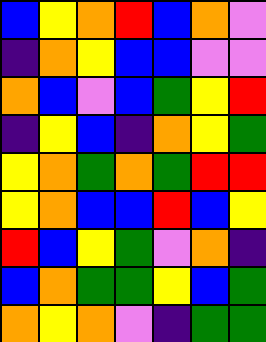[["blue", "yellow", "orange", "red", "blue", "orange", "violet"], ["indigo", "orange", "yellow", "blue", "blue", "violet", "violet"], ["orange", "blue", "violet", "blue", "green", "yellow", "red"], ["indigo", "yellow", "blue", "indigo", "orange", "yellow", "green"], ["yellow", "orange", "green", "orange", "green", "red", "red"], ["yellow", "orange", "blue", "blue", "red", "blue", "yellow"], ["red", "blue", "yellow", "green", "violet", "orange", "indigo"], ["blue", "orange", "green", "green", "yellow", "blue", "green"], ["orange", "yellow", "orange", "violet", "indigo", "green", "green"]]